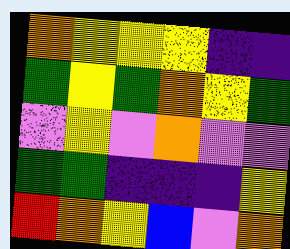[["orange", "yellow", "yellow", "yellow", "indigo", "indigo"], ["green", "yellow", "green", "orange", "yellow", "green"], ["violet", "yellow", "violet", "orange", "violet", "violet"], ["green", "green", "indigo", "indigo", "indigo", "yellow"], ["red", "orange", "yellow", "blue", "violet", "orange"]]